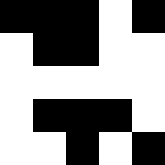[["black", "black", "black", "white", "black"], ["white", "black", "black", "white", "white"], ["white", "white", "white", "white", "white"], ["white", "black", "black", "black", "white"], ["white", "white", "black", "white", "black"]]